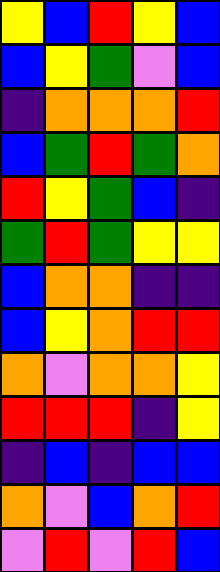[["yellow", "blue", "red", "yellow", "blue"], ["blue", "yellow", "green", "violet", "blue"], ["indigo", "orange", "orange", "orange", "red"], ["blue", "green", "red", "green", "orange"], ["red", "yellow", "green", "blue", "indigo"], ["green", "red", "green", "yellow", "yellow"], ["blue", "orange", "orange", "indigo", "indigo"], ["blue", "yellow", "orange", "red", "red"], ["orange", "violet", "orange", "orange", "yellow"], ["red", "red", "red", "indigo", "yellow"], ["indigo", "blue", "indigo", "blue", "blue"], ["orange", "violet", "blue", "orange", "red"], ["violet", "red", "violet", "red", "blue"]]